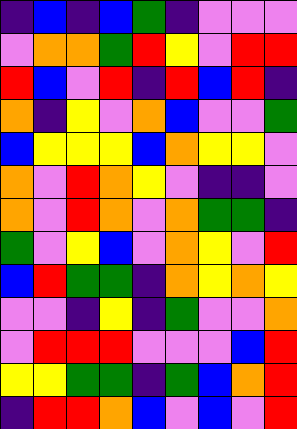[["indigo", "blue", "indigo", "blue", "green", "indigo", "violet", "violet", "violet"], ["violet", "orange", "orange", "green", "red", "yellow", "violet", "red", "red"], ["red", "blue", "violet", "red", "indigo", "red", "blue", "red", "indigo"], ["orange", "indigo", "yellow", "violet", "orange", "blue", "violet", "violet", "green"], ["blue", "yellow", "yellow", "yellow", "blue", "orange", "yellow", "yellow", "violet"], ["orange", "violet", "red", "orange", "yellow", "violet", "indigo", "indigo", "violet"], ["orange", "violet", "red", "orange", "violet", "orange", "green", "green", "indigo"], ["green", "violet", "yellow", "blue", "violet", "orange", "yellow", "violet", "red"], ["blue", "red", "green", "green", "indigo", "orange", "yellow", "orange", "yellow"], ["violet", "violet", "indigo", "yellow", "indigo", "green", "violet", "violet", "orange"], ["violet", "red", "red", "red", "violet", "violet", "violet", "blue", "red"], ["yellow", "yellow", "green", "green", "indigo", "green", "blue", "orange", "red"], ["indigo", "red", "red", "orange", "blue", "violet", "blue", "violet", "red"]]